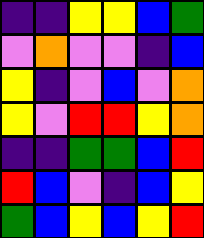[["indigo", "indigo", "yellow", "yellow", "blue", "green"], ["violet", "orange", "violet", "violet", "indigo", "blue"], ["yellow", "indigo", "violet", "blue", "violet", "orange"], ["yellow", "violet", "red", "red", "yellow", "orange"], ["indigo", "indigo", "green", "green", "blue", "red"], ["red", "blue", "violet", "indigo", "blue", "yellow"], ["green", "blue", "yellow", "blue", "yellow", "red"]]